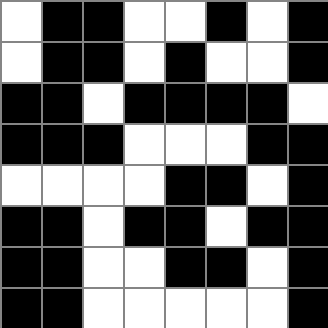[["white", "black", "black", "white", "white", "black", "white", "black"], ["white", "black", "black", "white", "black", "white", "white", "black"], ["black", "black", "white", "black", "black", "black", "black", "white"], ["black", "black", "black", "white", "white", "white", "black", "black"], ["white", "white", "white", "white", "black", "black", "white", "black"], ["black", "black", "white", "black", "black", "white", "black", "black"], ["black", "black", "white", "white", "black", "black", "white", "black"], ["black", "black", "white", "white", "white", "white", "white", "black"]]